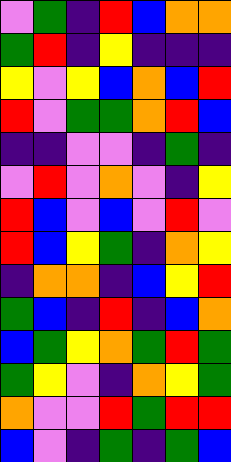[["violet", "green", "indigo", "red", "blue", "orange", "orange"], ["green", "red", "indigo", "yellow", "indigo", "indigo", "indigo"], ["yellow", "violet", "yellow", "blue", "orange", "blue", "red"], ["red", "violet", "green", "green", "orange", "red", "blue"], ["indigo", "indigo", "violet", "violet", "indigo", "green", "indigo"], ["violet", "red", "violet", "orange", "violet", "indigo", "yellow"], ["red", "blue", "violet", "blue", "violet", "red", "violet"], ["red", "blue", "yellow", "green", "indigo", "orange", "yellow"], ["indigo", "orange", "orange", "indigo", "blue", "yellow", "red"], ["green", "blue", "indigo", "red", "indigo", "blue", "orange"], ["blue", "green", "yellow", "orange", "green", "red", "green"], ["green", "yellow", "violet", "indigo", "orange", "yellow", "green"], ["orange", "violet", "violet", "red", "green", "red", "red"], ["blue", "violet", "indigo", "green", "indigo", "green", "blue"]]